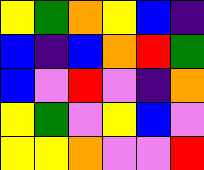[["yellow", "green", "orange", "yellow", "blue", "indigo"], ["blue", "indigo", "blue", "orange", "red", "green"], ["blue", "violet", "red", "violet", "indigo", "orange"], ["yellow", "green", "violet", "yellow", "blue", "violet"], ["yellow", "yellow", "orange", "violet", "violet", "red"]]